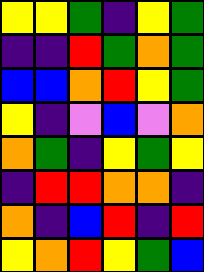[["yellow", "yellow", "green", "indigo", "yellow", "green"], ["indigo", "indigo", "red", "green", "orange", "green"], ["blue", "blue", "orange", "red", "yellow", "green"], ["yellow", "indigo", "violet", "blue", "violet", "orange"], ["orange", "green", "indigo", "yellow", "green", "yellow"], ["indigo", "red", "red", "orange", "orange", "indigo"], ["orange", "indigo", "blue", "red", "indigo", "red"], ["yellow", "orange", "red", "yellow", "green", "blue"]]